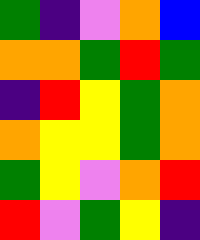[["green", "indigo", "violet", "orange", "blue"], ["orange", "orange", "green", "red", "green"], ["indigo", "red", "yellow", "green", "orange"], ["orange", "yellow", "yellow", "green", "orange"], ["green", "yellow", "violet", "orange", "red"], ["red", "violet", "green", "yellow", "indigo"]]